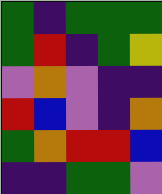[["green", "indigo", "green", "green", "green"], ["green", "red", "indigo", "green", "yellow"], ["violet", "orange", "violet", "indigo", "indigo"], ["red", "blue", "violet", "indigo", "orange"], ["green", "orange", "red", "red", "blue"], ["indigo", "indigo", "green", "green", "violet"]]